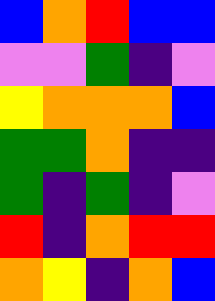[["blue", "orange", "red", "blue", "blue"], ["violet", "violet", "green", "indigo", "violet"], ["yellow", "orange", "orange", "orange", "blue"], ["green", "green", "orange", "indigo", "indigo"], ["green", "indigo", "green", "indigo", "violet"], ["red", "indigo", "orange", "red", "red"], ["orange", "yellow", "indigo", "orange", "blue"]]